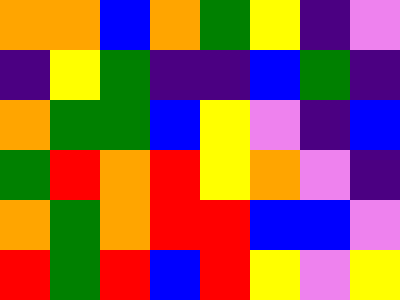[["orange", "orange", "blue", "orange", "green", "yellow", "indigo", "violet"], ["indigo", "yellow", "green", "indigo", "indigo", "blue", "green", "indigo"], ["orange", "green", "green", "blue", "yellow", "violet", "indigo", "blue"], ["green", "red", "orange", "red", "yellow", "orange", "violet", "indigo"], ["orange", "green", "orange", "red", "red", "blue", "blue", "violet"], ["red", "green", "red", "blue", "red", "yellow", "violet", "yellow"]]